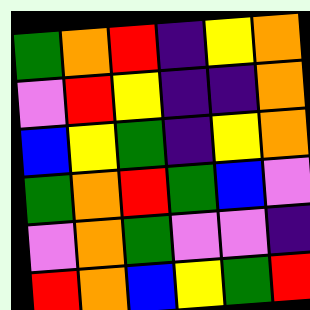[["green", "orange", "red", "indigo", "yellow", "orange"], ["violet", "red", "yellow", "indigo", "indigo", "orange"], ["blue", "yellow", "green", "indigo", "yellow", "orange"], ["green", "orange", "red", "green", "blue", "violet"], ["violet", "orange", "green", "violet", "violet", "indigo"], ["red", "orange", "blue", "yellow", "green", "red"]]